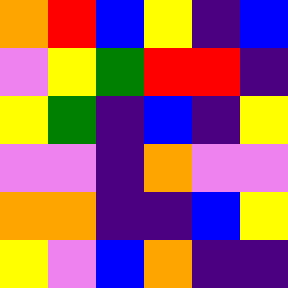[["orange", "red", "blue", "yellow", "indigo", "blue"], ["violet", "yellow", "green", "red", "red", "indigo"], ["yellow", "green", "indigo", "blue", "indigo", "yellow"], ["violet", "violet", "indigo", "orange", "violet", "violet"], ["orange", "orange", "indigo", "indigo", "blue", "yellow"], ["yellow", "violet", "blue", "orange", "indigo", "indigo"]]